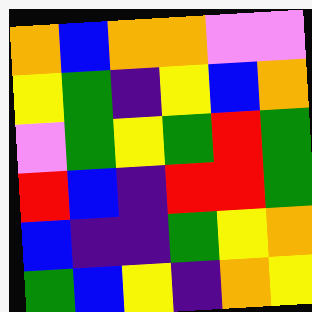[["orange", "blue", "orange", "orange", "violet", "violet"], ["yellow", "green", "indigo", "yellow", "blue", "orange"], ["violet", "green", "yellow", "green", "red", "green"], ["red", "blue", "indigo", "red", "red", "green"], ["blue", "indigo", "indigo", "green", "yellow", "orange"], ["green", "blue", "yellow", "indigo", "orange", "yellow"]]